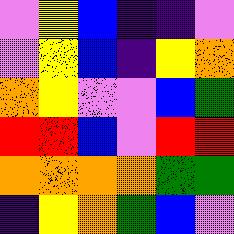[["violet", "yellow", "blue", "indigo", "indigo", "violet"], ["violet", "yellow", "blue", "indigo", "yellow", "orange"], ["orange", "yellow", "violet", "violet", "blue", "green"], ["red", "red", "blue", "violet", "red", "red"], ["orange", "orange", "orange", "orange", "green", "green"], ["indigo", "yellow", "orange", "green", "blue", "violet"]]